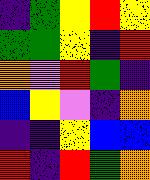[["indigo", "green", "yellow", "red", "yellow"], ["green", "green", "yellow", "indigo", "red"], ["orange", "violet", "red", "green", "indigo"], ["blue", "yellow", "violet", "indigo", "orange"], ["indigo", "indigo", "yellow", "blue", "blue"], ["red", "indigo", "red", "green", "orange"]]